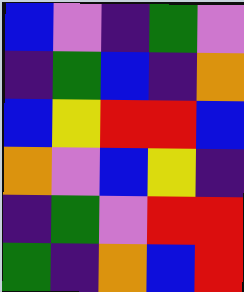[["blue", "violet", "indigo", "green", "violet"], ["indigo", "green", "blue", "indigo", "orange"], ["blue", "yellow", "red", "red", "blue"], ["orange", "violet", "blue", "yellow", "indigo"], ["indigo", "green", "violet", "red", "red"], ["green", "indigo", "orange", "blue", "red"]]